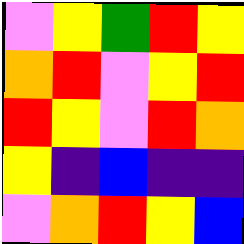[["violet", "yellow", "green", "red", "yellow"], ["orange", "red", "violet", "yellow", "red"], ["red", "yellow", "violet", "red", "orange"], ["yellow", "indigo", "blue", "indigo", "indigo"], ["violet", "orange", "red", "yellow", "blue"]]